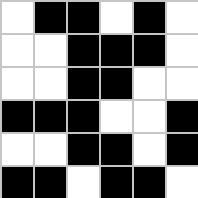[["white", "black", "black", "white", "black", "white"], ["white", "white", "black", "black", "black", "white"], ["white", "white", "black", "black", "white", "white"], ["black", "black", "black", "white", "white", "black"], ["white", "white", "black", "black", "white", "black"], ["black", "black", "white", "black", "black", "white"]]